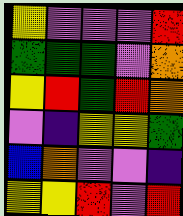[["yellow", "violet", "violet", "violet", "red"], ["green", "green", "green", "violet", "orange"], ["yellow", "red", "green", "red", "orange"], ["violet", "indigo", "yellow", "yellow", "green"], ["blue", "orange", "violet", "violet", "indigo"], ["yellow", "yellow", "red", "violet", "red"]]